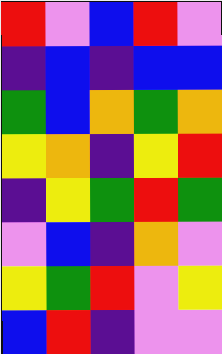[["red", "violet", "blue", "red", "violet"], ["indigo", "blue", "indigo", "blue", "blue"], ["green", "blue", "orange", "green", "orange"], ["yellow", "orange", "indigo", "yellow", "red"], ["indigo", "yellow", "green", "red", "green"], ["violet", "blue", "indigo", "orange", "violet"], ["yellow", "green", "red", "violet", "yellow"], ["blue", "red", "indigo", "violet", "violet"]]